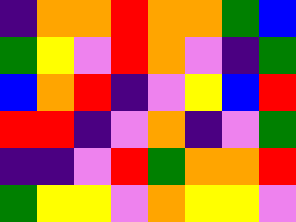[["indigo", "orange", "orange", "red", "orange", "orange", "green", "blue"], ["green", "yellow", "violet", "red", "orange", "violet", "indigo", "green"], ["blue", "orange", "red", "indigo", "violet", "yellow", "blue", "red"], ["red", "red", "indigo", "violet", "orange", "indigo", "violet", "green"], ["indigo", "indigo", "violet", "red", "green", "orange", "orange", "red"], ["green", "yellow", "yellow", "violet", "orange", "yellow", "yellow", "violet"]]